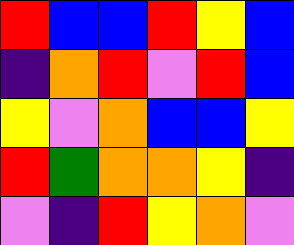[["red", "blue", "blue", "red", "yellow", "blue"], ["indigo", "orange", "red", "violet", "red", "blue"], ["yellow", "violet", "orange", "blue", "blue", "yellow"], ["red", "green", "orange", "orange", "yellow", "indigo"], ["violet", "indigo", "red", "yellow", "orange", "violet"]]